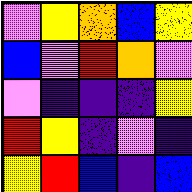[["violet", "yellow", "orange", "blue", "yellow"], ["blue", "violet", "red", "orange", "violet"], ["violet", "indigo", "indigo", "indigo", "yellow"], ["red", "yellow", "indigo", "violet", "indigo"], ["yellow", "red", "blue", "indigo", "blue"]]